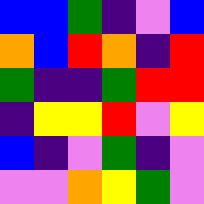[["blue", "blue", "green", "indigo", "violet", "blue"], ["orange", "blue", "red", "orange", "indigo", "red"], ["green", "indigo", "indigo", "green", "red", "red"], ["indigo", "yellow", "yellow", "red", "violet", "yellow"], ["blue", "indigo", "violet", "green", "indigo", "violet"], ["violet", "violet", "orange", "yellow", "green", "violet"]]